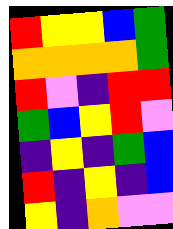[["red", "yellow", "yellow", "blue", "green"], ["orange", "orange", "orange", "orange", "green"], ["red", "violet", "indigo", "red", "red"], ["green", "blue", "yellow", "red", "violet"], ["indigo", "yellow", "indigo", "green", "blue"], ["red", "indigo", "yellow", "indigo", "blue"], ["yellow", "indigo", "orange", "violet", "violet"]]